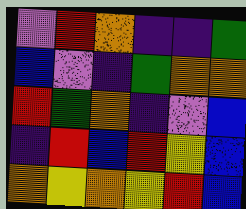[["violet", "red", "orange", "indigo", "indigo", "green"], ["blue", "violet", "indigo", "green", "orange", "orange"], ["red", "green", "orange", "indigo", "violet", "blue"], ["indigo", "red", "blue", "red", "yellow", "blue"], ["orange", "yellow", "orange", "yellow", "red", "blue"]]